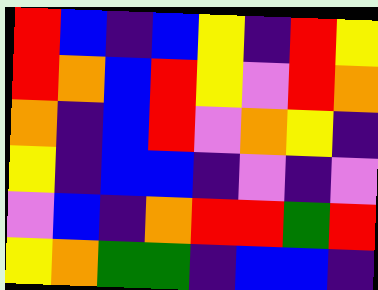[["red", "blue", "indigo", "blue", "yellow", "indigo", "red", "yellow"], ["red", "orange", "blue", "red", "yellow", "violet", "red", "orange"], ["orange", "indigo", "blue", "red", "violet", "orange", "yellow", "indigo"], ["yellow", "indigo", "blue", "blue", "indigo", "violet", "indigo", "violet"], ["violet", "blue", "indigo", "orange", "red", "red", "green", "red"], ["yellow", "orange", "green", "green", "indigo", "blue", "blue", "indigo"]]